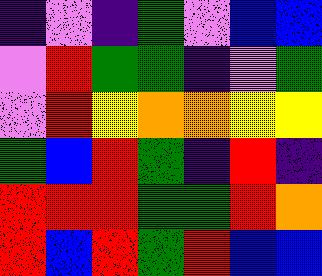[["indigo", "violet", "indigo", "green", "violet", "blue", "blue"], ["violet", "red", "green", "green", "indigo", "violet", "green"], ["violet", "red", "yellow", "orange", "orange", "yellow", "yellow"], ["green", "blue", "red", "green", "indigo", "red", "indigo"], ["red", "red", "red", "green", "green", "red", "orange"], ["red", "blue", "red", "green", "red", "blue", "blue"]]